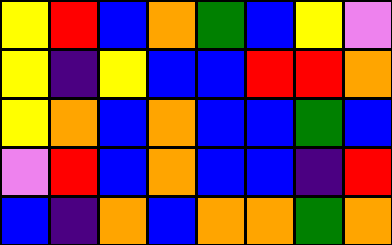[["yellow", "red", "blue", "orange", "green", "blue", "yellow", "violet"], ["yellow", "indigo", "yellow", "blue", "blue", "red", "red", "orange"], ["yellow", "orange", "blue", "orange", "blue", "blue", "green", "blue"], ["violet", "red", "blue", "orange", "blue", "blue", "indigo", "red"], ["blue", "indigo", "orange", "blue", "orange", "orange", "green", "orange"]]